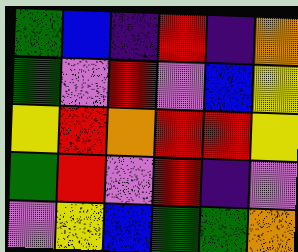[["green", "blue", "indigo", "red", "indigo", "orange"], ["green", "violet", "red", "violet", "blue", "yellow"], ["yellow", "red", "orange", "red", "red", "yellow"], ["green", "red", "violet", "red", "indigo", "violet"], ["violet", "yellow", "blue", "green", "green", "orange"]]